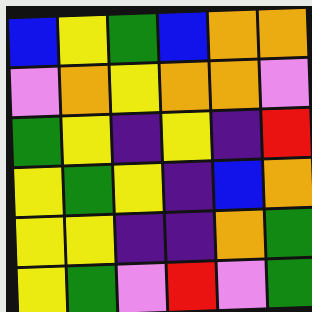[["blue", "yellow", "green", "blue", "orange", "orange"], ["violet", "orange", "yellow", "orange", "orange", "violet"], ["green", "yellow", "indigo", "yellow", "indigo", "red"], ["yellow", "green", "yellow", "indigo", "blue", "orange"], ["yellow", "yellow", "indigo", "indigo", "orange", "green"], ["yellow", "green", "violet", "red", "violet", "green"]]